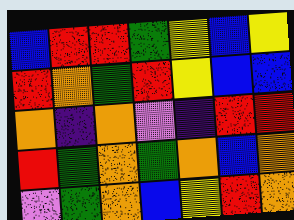[["blue", "red", "red", "green", "yellow", "blue", "yellow"], ["red", "orange", "green", "red", "yellow", "blue", "blue"], ["orange", "indigo", "orange", "violet", "indigo", "red", "red"], ["red", "green", "orange", "green", "orange", "blue", "orange"], ["violet", "green", "orange", "blue", "yellow", "red", "orange"]]